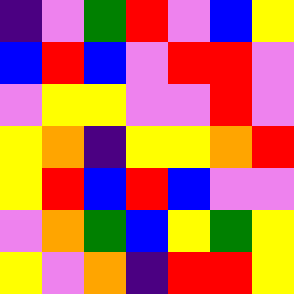[["indigo", "violet", "green", "red", "violet", "blue", "yellow"], ["blue", "red", "blue", "violet", "red", "red", "violet"], ["violet", "yellow", "yellow", "violet", "violet", "red", "violet"], ["yellow", "orange", "indigo", "yellow", "yellow", "orange", "red"], ["yellow", "red", "blue", "red", "blue", "violet", "violet"], ["violet", "orange", "green", "blue", "yellow", "green", "yellow"], ["yellow", "violet", "orange", "indigo", "red", "red", "yellow"]]